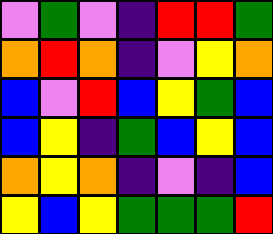[["violet", "green", "violet", "indigo", "red", "red", "green"], ["orange", "red", "orange", "indigo", "violet", "yellow", "orange"], ["blue", "violet", "red", "blue", "yellow", "green", "blue"], ["blue", "yellow", "indigo", "green", "blue", "yellow", "blue"], ["orange", "yellow", "orange", "indigo", "violet", "indigo", "blue"], ["yellow", "blue", "yellow", "green", "green", "green", "red"]]